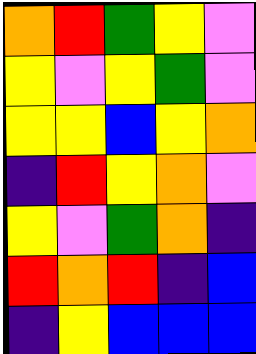[["orange", "red", "green", "yellow", "violet"], ["yellow", "violet", "yellow", "green", "violet"], ["yellow", "yellow", "blue", "yellow", "orange"], ["indigo", "red", "yellow", "orange", "violet"], ["yellow", "violet", "green", "orange", "indigo"], ["red", "orange", "red", "indigo", "blue"], ["indigo", "yellow", "blue", "blue", "blue"]]